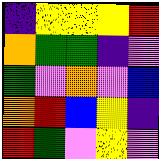[["indigo", "yellow", "yellow", "yellow", "red"], ["orange", "green", "green", "indigo", "violet"], ["green", "violet", "orange", "violet", "blue"], ["orange", "red", "blue", "yellow", "indigo"], ["red", "green", "violet", "yellow", "violet"]]